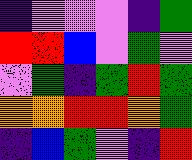[["indigo", "violet", "violet", "violet", "indigo", "green"], ["red", "red", "blue", "violet", "green", "violet"], ["violet", "green", "indigo", "green", "red", "green"], ["orange", "orange", "red", "red", "orange", "green"], ["indigo", "blue", "green", "violet", "indigo", "red"]]